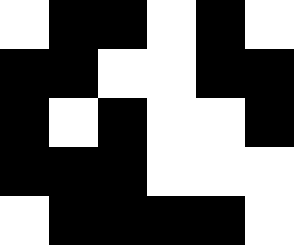[["white", "black", "black", "white", "black", "white"], ["black", "black", "white", "white", "black", "black"], ["black", "white", "black", "white", "white", "black"], ["black", "black", "black", "white", "white", "white"], ["white", "black", "black", "black", "black", "white"]]